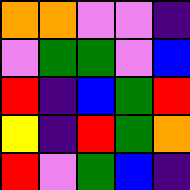[["orange", "orange", "violet", "violet", "indigo"], ["violet", "green", "green", "violet", "blue"], ["red", "indigo", "blue", "green", "red"], ["yellow", "indigo", "red", "green", "orange"], ["red", "violet", "green", "blue", "indigo"]]